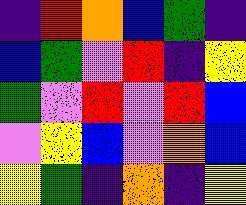[["indigo", "red", "orange", "blue", "green", "indigo"], ["blue", "green", "violet", "red", "indigo", "yellow"], ["green", "violet", "red", "violet", "red", "blue"], ["violet", "yellow", "blue", "violet", "orange", "blue"], ["yellow", "green", "indigo", "orange", "indigo", "yellow"]]